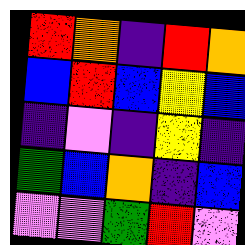[["red", "orange", "indigo", "red", "orange"], ["blue", "red", "blue", "yellow", "blue"], ["indigo", "violet", "indigo", "yellow", "indigo"], ["green", "blue", "orange", "indigo", "blue"], ["violet", "violet", "green", "red", "violet"]]